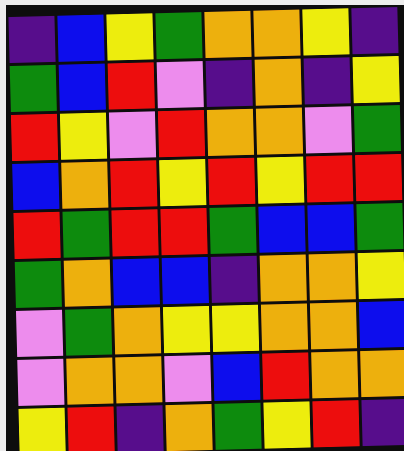[["indigo", "blue", "yellow", "green", "orange", "orange", "yellow", "indigo"], ["green", "blue", "red", "violet", "indigo", "orange", "indigo", "yellow"], ["red", "yellow", "violet", "red", "orange", "orange", "violet", "green"], ["blue", "orange", "red", "yellow", "red", "yellow", "red", "red"], ["red", "green", "red", "red", "green", "blue", "blue", "green"], ["green", "orange", "blue", "blue", "indigo", "orange", "orange", "yellow"], ["violet", "green", "orange", "yellow", "yellow", "orange", "orange", "blue"], ["violet", "orange", "orange", "violet", "blue", "red", "orange", "orange"], ["yellow", "red", "indigo", "orange", "green", "yellow", "red", "indigo"]]